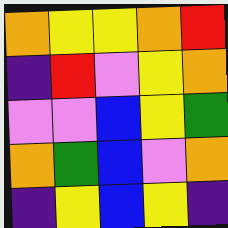[["orange", "yellow", "yellow", "orange", "red"], ["indigo", "red", "violet", "yellow", "orange"], ["violet", "violet", "blue", "yellow", "green"], ["orange", "green", "blue", "violet", "orange"], ["indigo", "yellow", "blue", "yellow", "indigo"]]